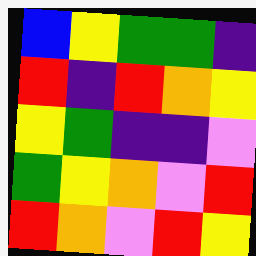[["blue", "yellow", "green", "green", "indigo"], ["red", "indigo", "red", "orange", "yellow"], ["yellow", "green", "indigo", "indigo", "violet"], ["green", "yellow", "orange", "violet", "red"], ["red", "orange", "violet", "red", "yellow"]]